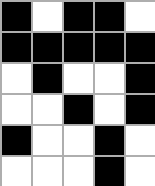[["black", "white", "black", "black", "white"], ["black", "black", "black", "black", "black"], ["white", "black", "white", "white", "black"], ["white", "white", "black", "white", "black"], ["black", "white", "white", "black", "white"], ["white", "white", "white", "black", "white"]]